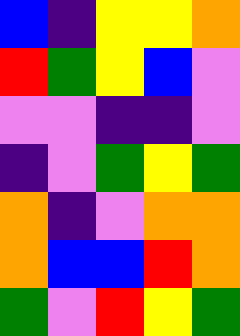[["blue", "indigo", "yellow", "yellow", "orange"], ["red", "green", "yellow", "blue", "violet"], ["violet", "violet", "indigo", "indigo", "violet"], ["indigo", "violet", "green", "yellow", "green"], ["orange", "indigo", "violet", "orange", "orange"], ["orange", "blue", "blue", "red", "orange"], ["green", "violet", "red", "yellow", "green"]]